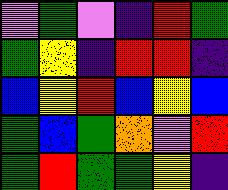[["violet", "green", "violet", "indigo", "red", "green"], ["green", "yellow", "indigo", "red", "red", "indigo"], ["blue", "yellow", "red", "blue", "yellow", "blue"], ["green", "blue", "green", "orange", "violet", "red"], ["green", "red", "green", "green", "yellow", "indigo"]]